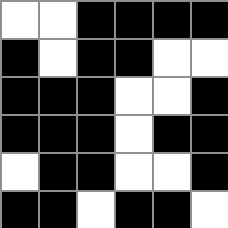[["white", "white", "black", "black", "black", "black"], ["black", "white", "black", "black", "white", "white"], ["black", "black", "black", "white", "white", "black"], ["black", "black", "black", "white", "black", "black"], ["white", "black", "black", "white", "white", "black"], ["black", "black", "white", "black", "black", "white"]]